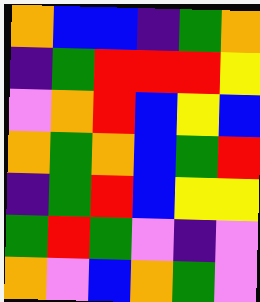[["orange", "blue", "blue", "indigo", "green", "orange"], ["indigo", "green", "red", "red", "red", "yellow"], ["violet", "orange", "red", "blue", "yellow", "blue"], ["orange", "green", "orange", "blue", "green", "red"], ["indigo", "green", "red", "blue", "yellow", "yellow"], ["green", "red", "green", "violet", "indigo", "violet"], ["orange", "violet", "blue", "orange", "green", "violet"]]